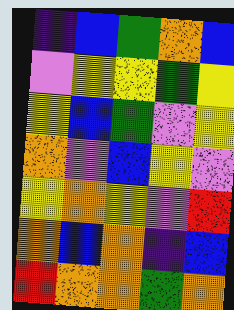[["indigo", "blue", "green", "orange", "blue"], ["violet", "yellow", "yellow", "green", "yellow"], ["yellow", "blue", "green", "violet", "yellow"], ["orange", "violet", "blue", "yellow", "violet"], ["yellow", "orange", "yellow", "violet", "red"], ["orange", "blue", "orange", "indigo", "blue"], ["red", "orange", "orange", "green", "orange"]]